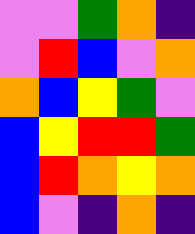[["violet", "violet", "green", "orange", "indigo"], ["violet", "red", "blue", "violet", "orange"], ["orange", "blue", "yellow", "green", "violet"], ["blue", "yellow", "red", "red", "green"], ["blue", "red", "orange", "yellow", "orange"], ["blue", "violet", "indigo", "orange", "indigo"]]